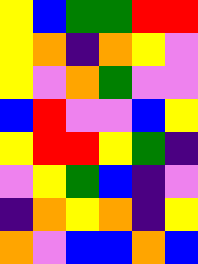[["yellow", "blue", "green", "green", "red", "red"], ["yellow", "orange", "indigo", "orange", "yellow", "violet"], ["yellow", "violet", "orange", "green", "violet", "violet"], ["blue", "red", "violet", "violet", "blue", "yellow"], ["yellow", "red", "red", "yellow", "green", "indigo"], ["violet", "yellow", "green", "blue", "indigo", "violet"], ["indigo", "orange", "yellow", "orange", "indigo", "yellow"], ["orange", "violet", "blue", "blue", "orange", "blue"]]